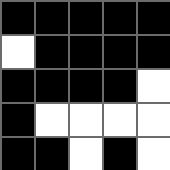[["black", "black", "black", "black", "black"], ["white", "black", "black", "black", "black"], ["black", "black", "black", "black", "white"], ["black", "white", "white", "white", "white"], ["black", "black", "white", "black", "white"]]